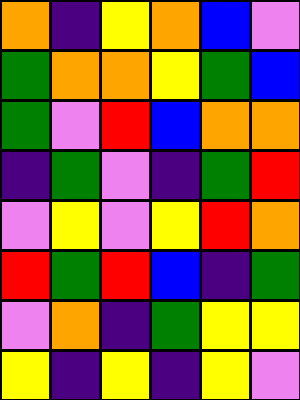[["orange", "indigo", "yellow", "orange", "blue", "violet"], ["green", "orange", "orange", "yellow", "green", "blue"], ["green", "violet", "red", "blue", "orange", "orange"], ["indigo", "green", "violet", "indigo", "green", "red"], ["violet", "yellow", "violet", "yellow", "red", "orange"], ["red", "green", "red", "blue", "indigo", "green"], ["violet", "orange", "indigo", "green", "yellow", "yellow"], ["yellow", "indigo", "yellow", "indigo", "yellow", "violet"]]